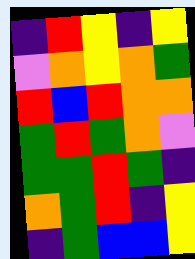[["indigo", "red", "yellow", "indigo", "yellow"], ["violet", "orange", "yellow", "orange", "green"], ["red", "blue", "red", "orange", "orange"], ["green", "red", "green", "orange", "violet"], ["green", "green", "red", "green", "indigo"], ["orange", "green", "red", "indigo", "yellow"], ["indigo", "green", "blue", "blue", "yellow"]]